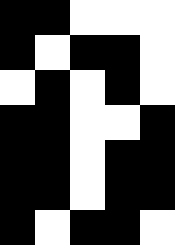[["black", "black", "white", "white", "white"], ["black", "white", "black", "black", "white"], ["white", "black", "white", "black", "white"], ["black", "black", "white", "white", "black"], ["black", "black", "white", "black", "black"], ["black", "black", "white", "black", "black"], ["black", "white", "black", "black", "white"]]